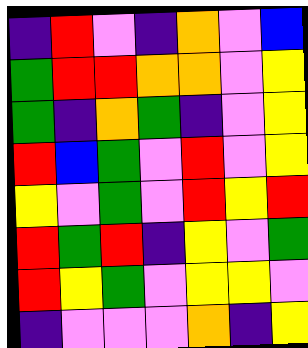[["indigo", "red", "violet", "indigo", "orange", "violet", "blue"], ["green", "red", "red", "orange", "orange", "violet", "yellow"], ["green", "indigo", "orange", "green", "indigo", "violet", "yellow"], ["red", "blue", "green", "violet", "red", "violet", "yellow"], ["yellow", "violet", "green", "violet", "red", "yellow", "red"], ["red", "green", "red", "indigo", "yellow", "violet", "green"], ["red", "yellow", "green", "violet", "yellow", "yellow", "violet"], ["indigo", "violet", "violet", "violet", "orange", "indigo", "yellow"]]